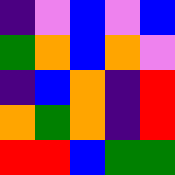[["indigo", "violet", "blue", "violet", "blue"], ["green", "orange", "blue", "orange", "violet"], ["indigo", "blue", "orange", "indigo", "red"], ["orange", "green", "orange", "indigo", "red"], ["red", "red", "blue", "green", "green"]]